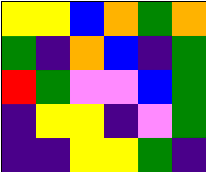[["yellow", "yellow", "blue", "orange", "green", "orange"], ["green", "indigo", "orange", "blue", "indigo", "green"], ["red", "green", "violet", "violet", "blue", "green"], ["indigo", "yellow", "yellow", "indigo", "violet", "green"], ["indigo", "indigo", "yellow", "yellow", "green", "indigo"]]